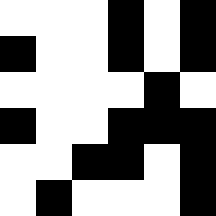[["white", "white", "white", "black", "white", "black"], ["black", "white", "white", "black", "white", "black"], ["white", "white", "white", "white", "black", "white"], ["black", "white", "white", "black", "black", "black"], ["white", "white", "black", "black", "white", "black"], ["white", "black", "white", "white", "white", "black"]]